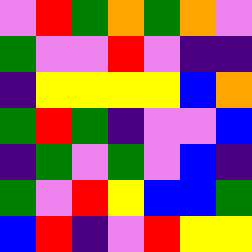[["violet", "red", "green", "orange", "green", "orange", "violet"], ["green", "violet", "violet", "red", "violet", "indigo", "indigo"], ["indigo", "yellow", "yellow", "yellow", "yellow", "blue", "orange"], ["green", "red", "green", "indigo", "violet", "violet", "blue"], ["indigo", "green", "violet", "green", "violet", "blue", "indigo"], ["green", "violet", "red", "yellow", "blue", "blue", "green"], ["blue", "red", "indigo", "violet", "red", "yellow", "yellow"]]